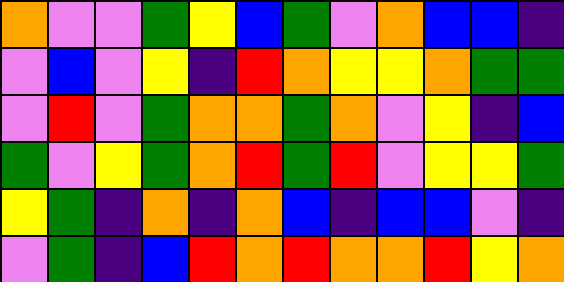[["orange", "violet", "violet", "green", "yellow", "blue", "green", "violet", "orange", "blue", "blue", "indigo"], ["violet", "blue", "violet", "yellow", "indigo", "red", "orange", "yellow", "yellow", "orange", "green", "green"], ["violet", "red", "violet", "green", "orange", "orange", "green", "orange", "violet", "yellow", "indigo", "blue"], ["green", "violet", "yellow", "green", "orange", "red", "green", "red", "violet", "yellow", "yellow", "green"], ["yellow", "green", "indigo", "orange", "indigo", "orange", "blue", "indigo", "blue", "blue", "violet", "indigo"], ["violet", "green", "indigo", "blue", "red", "orange", "red", "orange", "orange", "red", "yellow", "orange"]]